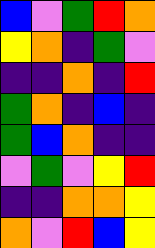[["blue", "violet", "green", "red", "orange"], ["yellow", "orange", "indigo", "green", "violet"], ["indigo", "indigo", "orange", "indigo", "red"], ["green", "orange", "indigo", "blue", "indigo"], ["green", "blue", "orange", "indigo", "indigo"], ["violet", "green", "violet", "yellow", "red"], ["indigo", "indigo", "orange", "orange", "yellow"], ["orange", "violet", "red", "blue", "yellow"]]